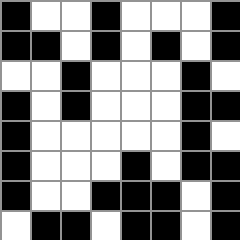[["black", "white", "white", "black", "white", "white", "white", "black"], ["black", "black", "white", "black", "white", "black", "white", "black"], ["white", "white", "black", "white", "white", "white", "black", "white"], ["black", "white", "black", "white", "white", "white", "black", "black"], ["black", "white", "white", "white", "white", "white", "black", "white"], ["black", "white", "white", "white", "black", "white", "black", "black"], ["black", "white", "white", "black", "black", "black", "white", "black"], ["white", "black", "black", "white", "black", "black", "white", "black"]]